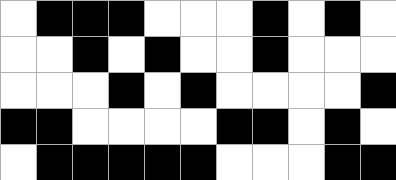[["white", "black", "black", "black", "white", "white", "white", "black", "white", "black", "white"], ["white", "white", "black", "white", "black", "white", "white", "black", "white", "white", "white"], ["white", "white", "white", "black", "white", "black", "white", "white", "white", "white", "black"], ["black", "black", "white", "white", "white", "white", "black", "black", "white", "black", "white"], ["white", "black", "black", "black", "black", "black", "white", "white", "white", "black", "black"]]